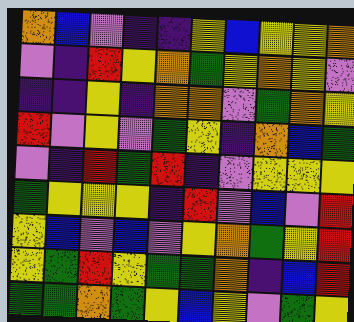[["orange", "blue", "violet", "indigo", "indigo", "yellow", "blue", "yellow", "yellow", "orange"], ["violet", "indigo", "red", "yellow", "orange", "green", "yellow", "orange", "yellow", "violet"], ["indigo", "indigo", "yellow", "indigo", "orange", "orange", "violet", "green", "orange", "yellow"], ["red", "violet", "yellow", "violet", "green", "yellow", "indigo", "orange", "blue", "green"], ["violet", "indigo", "red", "green", "red", "indigo", "violet", "yellow", "yellow", "yellow"], ["green", "yellow", "yellow", "yellow", "indigo", "red", "violet", "blue", "violet", "red"], ["yellow", "blue", "violet", "blue", "violet", "yellow", "orange", "green", "yellow", "red"], ["yellow", "green", "red", "yellow", "green", "green", "orange", "indigo", "blue", "red"], ["green", "green", "orange", "green", "yellow", "blue", "yellow", "violet", "green", "yellow"]]